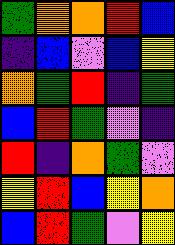[["green", "orange", "orange", "red", "blue"], ["indigo", "blue", "violet", "blue", "yellow"], ["orange", "green", "red", "indigo", "green"], ["blue", "red", "green", "violet", "indigo"], ["red", "indigo", "orange", "green", "violet"], ["yellow", "red", "blue", "yellow", "orange"], ["blue", "red", "green", "violet", "yellow"]]